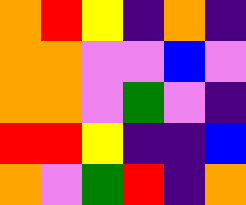[["orange", "red", "yellow", "indigo", "orange", "indigo"], ["orange", "orange", "violet", "violet", "blue", "violet"], ["orange", "orange", "violet", "green", "violet", "indigo"], ["red", "red", "yellow", "indigo", "indigo", "blue"], ["orange", "violet", "green", "red", "indigo", "orange"]]